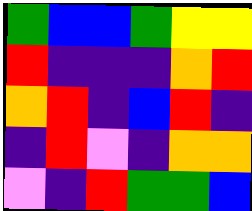[["green", "blue", "blue", "green", "yellow", "yellow"], ["red", "indigo", "indigo", "indigo", "orange", "red"], ["orange", "red", "indigo", "blue", "red", "indigo"], ["indigo", "red", "violet", "indigo", "orange", "orange"], ["violet", "indigo", "red", "green", "green", "blue"]]